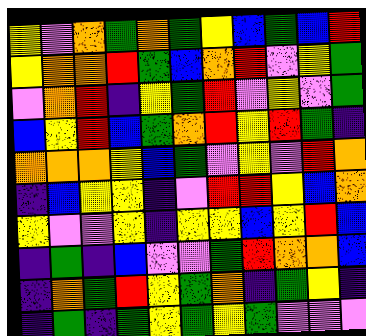[["yellow", "violet", "orange", "green", "orange", "green", "yellow", "blue", "green", "blue", "red"], ["yellow", "orange", "orange", "red", "green", "blue", "orange", "red", "violet", "yellow", "green"], ["violet", "orange", "red", "indigo", "yellow", "green", "red", "violet", "yellow", "violet", "green"], ["blue", "yellow", "red", "blue", "green", "orange", "red", "yellow", "red", "green", "indigo"], ["orange", "orange", "orange", "yellow", "blue", "green", "violet", "yellow", "violet", "red", "orange"], ["indigo", "blue", "yellow", "yellow", "indigo", "violet", "red", "red", "yellow", "blue", "orange"], ["yellow", "violet", "violet", "yellow", "indigo", "yellow", "yellow", "blue", "yellow", "red", "blue"], ["indigo", "green", "indigo", "blue", "violet", "violet", "green", "red", "orange", "orange", "blue"], ["indigo", "orange", "green", "red", "yellow", "green", "orange", "indigo", "green", "yellow", "indigo"], ["indigo", "green", "indigo", "green", "yellow", "green", "yellow", "green", "violet", "violet", "violet"]]